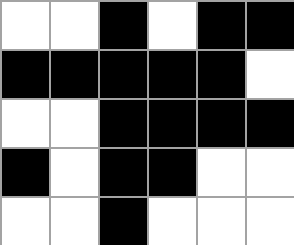[["white", "white", "black", "white", "black", "black"], ["black", "black", "black", "black", "black", "white"], ["white", "white", "black", "black", "black", "black"], ["black", "white", "black", "black", "white", "white"], ["white", "white", "black", "white", "white", "white"]]